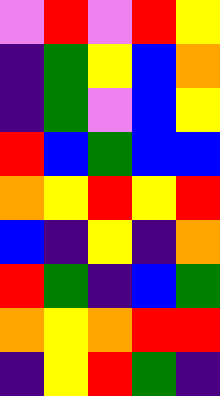[["violet", "red", "violet", "red", "yellow"], ["indigo", "green", "yellow", "blue", "orange"], ["indigo", "green", "violet", "blue", "yellow"], ["red", "blue", "green", "blue", "blue"], ["orange", "yellow", "red", "yellow", "red"], ["blue", "indigo", "yellow", "indigo", "orange"], ["red", "green", "indigo", "blue", "green"], ["orange", "yellow", "orange", "red", "red"], ["indigo", "yellow", "red", "green", "indigo"]]